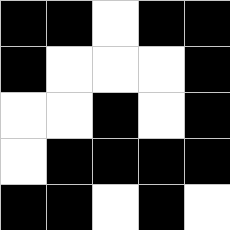[["black", "black", "white", "black", "black"], ["black", "white", "white", "white", "black"], ["white", "white", "black", "white", "black"], ["white", "black", "black", "black", "black"], ["black", "black", "white", "black", "white"]]